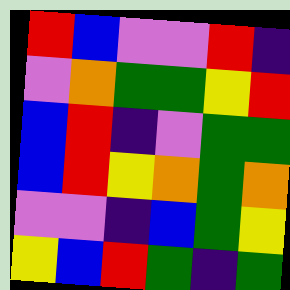[["red", "blue", "violet", "violet", "red", "indigo"], ["violet", "orange", "green", "green", "yellow", "red"], ["blue", "red", "indigo", "violet", "green", "green"], ["blue", "red", "yellow", "orange", "green", "orange"], ["violet", "violet", "indigo", "blue", "green", "yellow"], ["yellow", "blue", "red", "green", "indigo", "green"]]